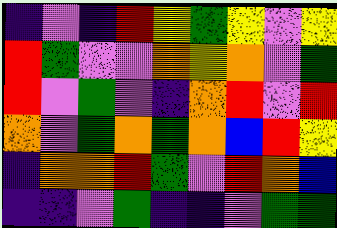[["indigo", "violet", "indigo", "red", "yellow", "green", "yellow", "violet", "yellow"], ["red", "green", "violet", "violet", "orange", "yellow", "orange", "violet", "green"], ["red", "violet", "green", "violet", "indigo", "orange", "red", "violet", "red"], ["orange", "violet", "green", "orange", "green", "orange", "blue", "red", "yellow"], ["indigo", "orange", "orange", "red", "green", "violet", "red", "orange", "blue"], ["indigo", "indigo", "violet", "green", "indigo", "indigo", "violet", "green", "green"]]